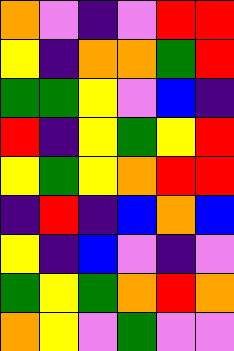[["orange", "violet", "indigo", "violet", "red", "red"], ["yellow", "indigo", "orange", "orange", "green", "red"], ["green", "green", "yellow", "violet", "blue", "indigo"], ["red", "indigo", "yellow", "green", "yellow", "red"], ["yellow", "green", "yellow", "orange", "red", "red"], ["indigo", "red", "indigo", "blue", "orange", "blue"], ["yellow", "indigo", "blue", "violet", "indigo", "violet"], ["green", "yellow", "green", "orange", "red", "orange"], ["orange", "yellow", "violet", "green", "violet", "violet"]]